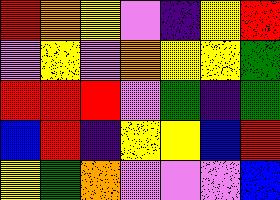[["red", "orange", "yellow", "violet", "indigo", "yellow", "red"], ["violet", "yellow", "violet", "orange", "yellow", "yellow", "green"], ["red", "red", "red", "violet", "green", "indigo", "green"], ["blue", "red", "indigo", "yellow", "yellow", "blue", "red"], ["yellow", "green", "orange", "violet", "violet", "violet", "blue"]]